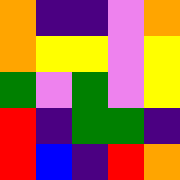[["orange", "indigo", "indigo", "violet", "orange"], ["orange", "yellow", "yellow", "violet", "yellow"], ["green", "violet", "green", "violet", "yellow"], ["red", "indigo", "green", "green", "indigo"], ["red", "blue", "indigo", "red", "orange"]]